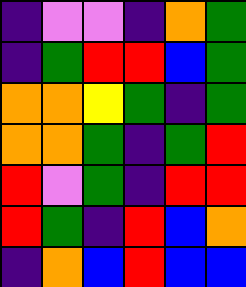[["indigo", "violet", "violet", "indigo", "orange", "green"], ["indigo", "green", "red", "red", "blue", "green"], ["orange", "orange", "yellow", "green", "indigo", "green"], ["orange", "orange", "green", "indigo", "green", "red"], ["red", "violet", "green", "indigo", "red", "red"], ["red", "green", "indigo", "red", "blue", "orange"], ["indigo", "orange", "blue", "red", "blue", "blue"]]